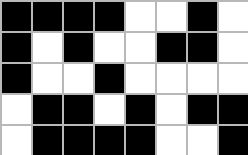[["black", "black", "black", "black", "white", "white", "black", "white"], ["black", "white", "black", "white", "white", "black", "black", "white"], ["black", "white", "white", "black", "white", "white", "white", "white"], ["white", "black", "black", "white", "black", "white", "black", "black"], ["white", "black", "black", "black", "black", "white", "white", "black"]]